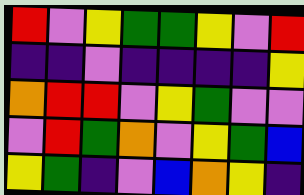[["red", "violet", "yellow", "green", "green", "yellow", "violet", "red"], ["indigo", "indigo", "violet", "indigo", "indigo", "indigo", "indigo", "yellow"], ["orange", "red", "red", "violet", "yellow", "green", "violet", "violet"], ["violet", "red", "green", "orange", "violet", "yellow", "green", "blue"], ["yellow", "green", "indigo", "violet", "blue", "orange", "yellow", "indigo"]]